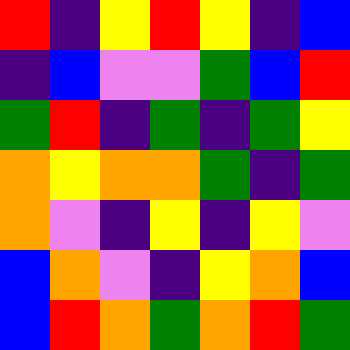[["red", "indigo", "yellow", "red", "yellow", "indigo", "blue"], ["indigo", "blue", "violet", "violet", "green", "blue", "red"], ["green", "red", "indigo", "green", "indigo", "green", "yellow"], ["orange", "yellow", "orange", "orange", "green", "indigo", "green"], ["orange", "violet", "indigo", "yellow", "indigo", "yellow", "violet"], ["blue", "orange", "violet", "indigo", "yellow", "orange", "blue"], ["blue", "red", "orange", "green", "orange", "red", "green"]]